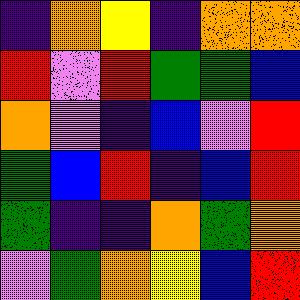[["indigo", "orange", "yellow", "indigo", "orange", "orange"], ["red", "violet", "red", "green", "green", "blue"], ["orange", "violet", "indigo", "blue", "violet", "red"], ["green", "blue", "red", "indigo", "blue", "red"], ["green", "indigo", "indigo", "orange", "green", "orange"], ["violet", "green", "orange", "yellow", "blue", "red"]]